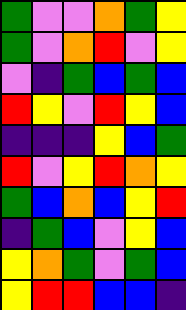[["green", "violet", "violet", "orange", "green", "yellow"], ["green", "violet", "orange", "red", "violet", "yellow"], ["violet", "indigo", "green", "blue", "green", "blue"], ["red", "yellow", "violet", "red", "yellow", "blue"], ["indigo", "indigo", "indigo", "yellow", "blue", "green"], ["red", "violet", "yellow", "red", "orange", "yellow"], ["green", "blue", "orange", "blue", "yellow", "red"], ["indigo", "green", "blue", "violet", "yellow", "blue"], ["yellow", "orange", "green", "violet", "green", "blue"], ["yellow", "red", "red", "blue", "blue", "indigo"]]